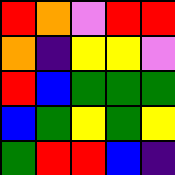[["red", "orange", "violet", "red", "red"], ["orange", "indigo", "yellow", "yellow", "violet"], ["red", "blue", "green", "green", "green"], ["blue", "green", "yellow", "green", "yellow"], ["green", "red", "red", "blue", "indigo"]]